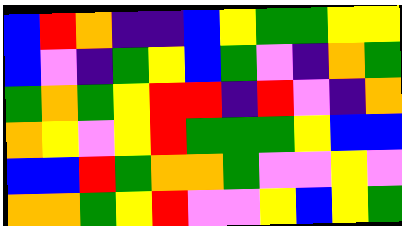[["blue", "red", "orange", "indigo", "indigo", "blue", "yellow", "green", "green", "yellow", "yellow"], ["blue", "violet", "indigo", "green", "yellow", "blue", "green", "violet", "indigo", "orange", "green"], ["green", "orange", "green", "yellow", "red", "red", "indigo", "red", "violet", "indigo", "orange"], ["orange", "yellow", "violet", "yellow", "red", "green", "green", "green", "yellow", "blue", "blue"], ["blue", "blue", "red", "green", "orange", "orange", "green", "violet", "violet", "yellow", "violet"], ["orange", "orange", "green", "yellow", "red", "violet", "violet", "yellow", "blue", "yellow", "green"]]